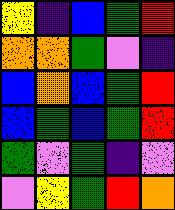[["yellow", "indigo", "blue", "green", "red"], ["orange", "orange", "green", "violet", "indigo"], ["blue", "orange", "blue", "green", "red"], ["blue", "green", "blue", "green", "red"], ["green", "violet", "green", "indigo", "violet"], ["violet", "yellow", "green", "red", "orange"]]